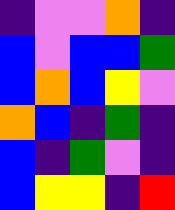[["indigo", "violet", "violet", "orange", "indigo"], ["blue", "violet", "blue", "blue", "green"], ["blue", "orange", "blue", "yellow", "violet"], ["orange", "blue", "indigo", "green", "indigo"], ["blue", "indigo", "green", "violet", "indigo"], ["blue", "yellow", "yellow", "indigo", "red"]]